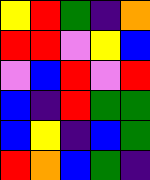[["yellow", "red", "green", "indigo", "orange"], ["red", "red", "violet", "yellow", "blue"], ["violet", "blue", "red", "violet", "red"], ["blue", "indigo", "red", "green", "green"], ["blue", "yellow", "indigo", "blue", "green"], ["red", "orange", "blue", "green", "indigo"]]